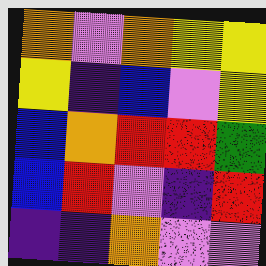[["orange", "violet", "orange", "yellow", "yellow"], ["yellow", "indigo", "blue", "violet", "yellow"], ["blue", "orange", "red", "red", "green"], ["blue", "red", "violet", "indigo", "red"], ["indigo", "indigo", "orange", "violet", "violet"]]